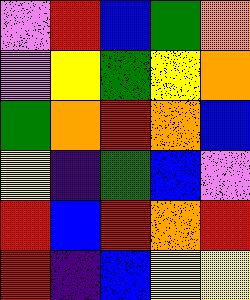[["violet", "red", "blue", "green", "orange"], ["violet", "yellow", "green", "yellow", "orange"], ["green", "orange", "red", "orange", "blue"], ["yellow", "indigo", "green", "blue", "violet"], ["red", "blue", "red", "orange", "red"], ["red", "indigo", "blue", "yellow", "yellow"]]